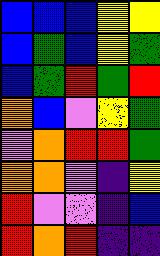[["blue", "blue", "blue", "yellow", "yellow"], ["blue", "green", "blue", "yellow", "green"], ["blue", "green", "red", "green", "red"], ["orange", "blue", "violet", "yellow", "green"], ["violet", "orange", "red", "red", "green"], ["orange", "orange", "violet", "indigo", "yellow"], ["red", "violet", "violet", "indigo", "blue"], ["red", "orange", "red", "indigo", "indigo"]]